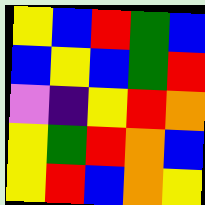[["yellow", "blue", "red", "green", "blue"], ["blue", "yellow", "blue", "green", "red"], ["violet", "indigo", "yellow", "red", "orange"], ["yellow", "green", "red", "orange", "blue"], ["yellow", "red", "blue", "orange", "yellow"]]